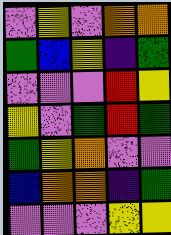[["violet", "yellow", "violet", "orange", "orange"], ["green", "blue", "yellow", "indigo", "green"], ["violet", "violet", "violet", "red", "yellow"], ["yellow", "violet", "green", "red", "green"], ["green", "yellow", "orange", "violet", "violet"], ["blue", "orange", "orange", "indigo", "green"], ["violet", "violet", "violet", "yellow", "yellow"]]